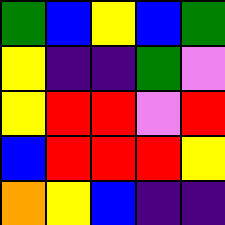[["green", "blue", "yellow", "blue", "green"], ["yellow", "indigo", "indigo", "green", "violet"], ["yellow", "red", "red", "violet", "red"], ["blue", "red", "red", "red", "yellow"], ["orange", "yellow", "blue", "indigo", "indigo"]]